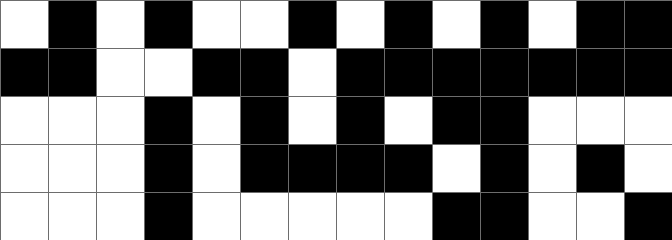[["white", "black", "white", "black", "white", "white", "black", "white", "black", "white", "black", "white", "black", "black"], ["black", "black", "white", "white", "black", "black", "white", "black", "black", "black", "black", "black", "black", "black"], ["white", "white", "white", "black", "white", "black", "white", "black", "white", "black", "black", "white", "white", "white"], ["white", "white", "white", "black", "white", "black", "black", "black", "black", "white", "black", "white", "black", "white"], ["white", "white", "white", "black", "white", "white", "white", "white", "white", "black", "black", "white", "white", "black"]]